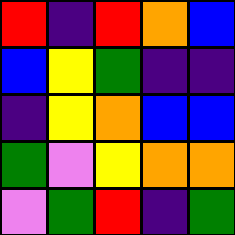[["red", "indigo", "red", "orange", "blue"], ["blue", "yellow", "green", "indigo", "indigo"], ["indigo", "yellow", "orange", "blue", "blue"], ["green", "violet", "yellow", "orange", "orange"], ["violet", "green", "red", "indigo", "green"]]